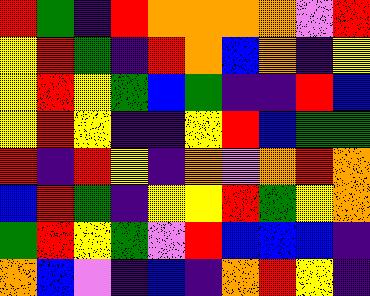[["red", "green", "indigo", "red", "orange", "orange", "orange", "orange", "violet", "red"], ["yellow", "red", "green", "indigo", "red", "orange", "blue", "orange", "indigo", "yellow"], ["yellow", "red", "yellow", "green", "blue", "green", "indigo", "indigo", "red", "blue"], ["yellow", "red", "yellow", "indigo", "indigo", "yellow", "red", "blue", "green", "green"], ["red", "indigo", "red", "yellow", "indigo", "orange", "violet", "orange", "red", "orange"], ["blue", "red", "green", "indigo", "yellow", "yellow", "red", "green", "yellow", "orange"], ["green", "red", "yellow", "green", "violet", "red", "blue", "blue", "blue", "indigo"], ["orange", "blue", "violet", "indigo", "blue", "indigo", "orange", "red", "yellow", "indigo"]]